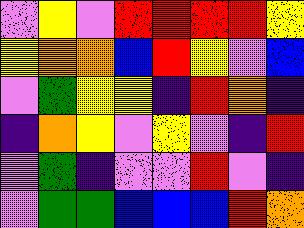[["violet", "yellow", "violet", "red", "red", "red", "red", "yellow"], ["yellow", "orange", "orange", "blue", "red", "yellow", "violet", "blue"], ["violet", "green", "yellow", "yellow", "indigo", "red", "orange", "indigo"], ["indigo", "orange", "yellow", "violet", "yellow", "violet", "indigo", "red"], ["violet", "green", "indigo", "violet", "violet", "red", "violet", "indigo"], ["violet", "green", "green", "blue", "blue", "blue", "red", "orange"]]